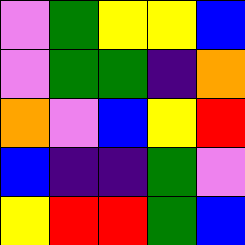[["violet", "green", "yellow", "yellow", "blue"], ["violet", "green", "green", "indigo", "orange"], ["orange", "violet", "blue", "yellow", "red"], ["blue", "indigo", "indigo", "green", "violet"], ["yellow", "red", "red", "green", "blue"]]